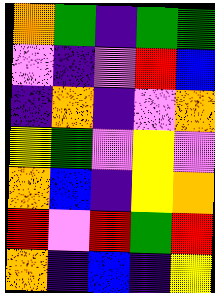[["orange", "green", "indigo", "green", "green"], ["violet", "indigo", "violet", "red", "blue"], ["indigo", "orange", "indigo", "violet", "orange"], ["yellow", "green", "violet", "yellow", "violet"], ["orange", "blue", "indigo", "yellow", "orange"], ["red", "violet", "red", "green", "red"], ["orange", "indigo", "blue", "indigo", "yellow"]]